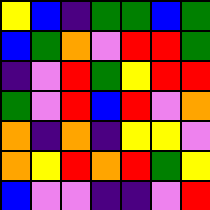[["yellow", "blue", "indigo", "green", "green", "blue", "green"], ["blue", "green", "orange", "violet", "red", "red", "green"], ["indigo", "violet", "red", "green", "yellow", "red", "red"], ["green", "violet", "red", "blue", "red", "violet", "orange"], ["orange", "indigo", "orange", "indigo", "yellow", "yellow", "violet"], ["orange", "yellow", "red", "orange", "red", "green", "yellow"], ["blue", "violet", "violet", "indigo", "indigo", "violet", "red"]]